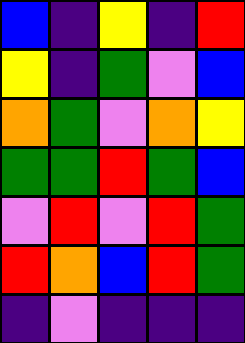[["blue", "indigo", "yellow", "indigo", "red"], ["yellow", "indigo", "green", "violet", "blue"], ["orange", "green", "violet", "orange", "yellow"], ["green", "green", "red", "green", "blue"], ["violet", "red", "violet", "red", "green"], ["red", "orange", "blue", "red", "green"], ["indigo", "violet", "indigo", "indigo", "indigo"]]